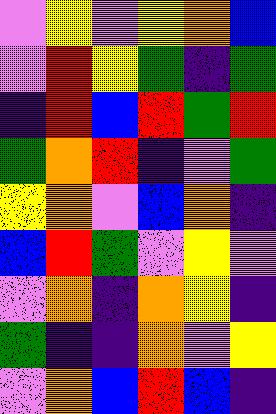[["violet", "yellow", "violet", "yellow", "orange", "blue"], ["violet", "red", "yellow", "green", "indigo", "green"], ["indigo", "red", "blue", "red", "green", "red"], ["green", "orange", "red", "indigo", "violet", "green"], ["yellow", "orange", "violet", "blue", "orange", "indigo"], ["blue", "red", "green", "violet", "yellow", "violet"], ["violet", "orange", "indigo", "orange", "yellow", "indigo"], ["green", "indigo", "indigo", "orange", "violet", "yellow"], ["violet", "orange", "blue", "red", "blue", "indigo"]]